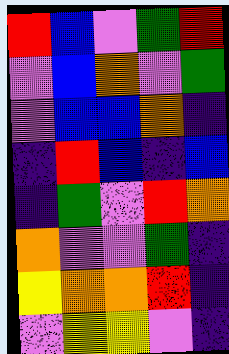[["red", "blue", "violet", "green", "red"], ["violet", "blue", "orange", "violet", "green"], ["violet", "blue", "blue", "orange", "indigo"], ["indigo", "red", "blue", "indigo", "blue"], ["indigo", "green", "violet", "red", "orange"], ["orange", "violet", "violet", "green", "indigo"], ["yellow", "orange", "orange", "red", "indigo"], ["violet", "yellow", "yellow", "violet", "indigo"]]